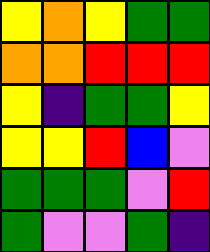[["yellow", "orange", "yellow", "green", "green"], ["orange", "orange", "red", "red", "red"], ["yellow", "indigo", "green", "green", "yellow"], ["yellow", "yellow", "red", "blue", "violet"], ["green", "green", "green", "violet", "red"], ["green", "violet", "violet", "green", "indigo"]]